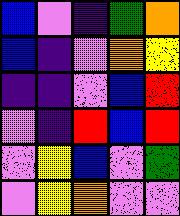[["blue", "violet", "indigo", "green", "orange"], ["blue", "indigo", "violet", "orange", "yellow"], ["indigo", "indigo", "violet", "blue", "red"], ["violet", "indigo", "red", "blue", "red"], ["violet", "yellow", "blue", "violet", "green"], ["violet", "yellow", "orange", "violet", "violet"]]